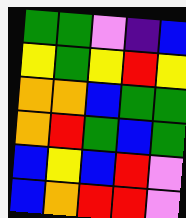[["green", "green", "violet", "indigo", "blue"], ["yellow", "green", "yellow", "red", "yellow"], ["orange", "orange", "blue", "green", "green"], ["orange", "red", "green", "blue", "green"], ["blue", "yellow", "blue", "red", "violet"], ["blue", "orange", "red", "red", "violet"]]